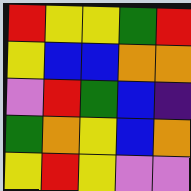[["red", "yellow", "yellow", "green", "red"], ["yellow", "blue", "blue", "orange", "orange"], ["violet", "red", "green", "blue", "indigo"], ["green", "orange", "yellow", "blue", "orange"], ["yellow", "red", "yellow", "violet", "violet"]]